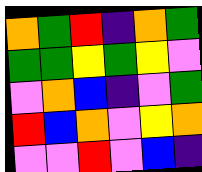[["orange", "green", "red", "indigo", "orange", "green"], ["green", "green", "yellow", "green", "yellow", "violet"], ["violet", "orange", "blue", "indigo", "violet", "green"], ["red", "blue", "orange", "violet", "yellow", "orange"], ["violet", "violet", "red", "violet", "blue", "indigo"]]